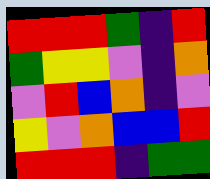[["red", "red", "red", "green", "indigo", "red"], ["green", "yellow", "yellow", "violet", "indigo", "orange"], ["violet", "red", "blue", "orange", "indigo", "violet"], ["yellow", "violet", "orange", "blue", "blue", "red"], ["red", "red", "red", "indigo", "green", "green"]]